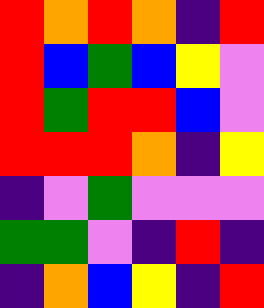[["red", "orange", "red", "orange", "indigo", "red"], ["red", "blue", "green", "blue", "yellow", "violet"], ["red", "green", "red", "red", "blue", "violet"], ["red", "red", "red", "orange", "indigo", "yellow"], ["indigo", "violet", "green", "violet", "violet", "violet"], ["green", "green", "violet", "indigo", "red", "indigo"], ["indigo", "orange", "blue", "yellow", "indigo", "red"]]